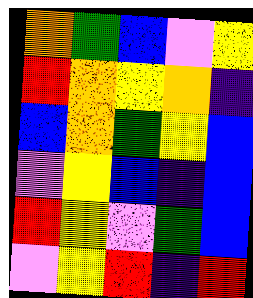[["orange", "green", "blue", "violet", "yellow"], ["red", "orange", "yellow", "orange", "indigo"], ["blue", "orange", "green", "yellow", "blue"], ["violet", "yellow", "blue", "indigo", "blue"], ["red", "yellow", "violet", "green", "blue"], ["violet", "yellow", "red", "indigo", "red"]]